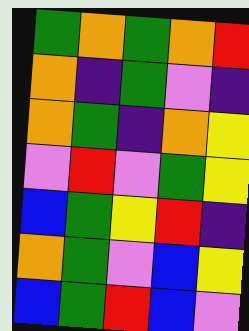[["green", "orange", "green", "orange", "red"], ["orange", "indigo", "green", "violet", "indigo"], ["orange", "green", "indigo", "orange", "yellow"], ["violet", "red", "violet", "green", "yellow"], ["blue", "green", "yellow", "red", "indigo"], ["orange", "green", "violet", "blue", "yellow"], ["blue", "green", "red", "blue", "violet"]]